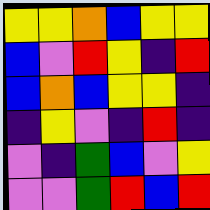[["yellow", "yellow", "orange", "blue", "yellow", "yellow"], ["blue", "violet", "red", "yellow", "indigo", "red"], ["blue", "orange", "blue", "yellow", "yellow", "indigo"], ["indigo", "yellow", "violet", "indigo", "red", "indigo"], ["violet", "indigo", "green", "blue", "violet", "yellow"], ["violet", "violet", "green", "red", "blue", "red"]]